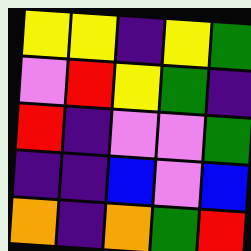[["yellow", "yellow", "indigo", "yellow", "green"], ["violet", "red", "yellow", "green", "indigo"], ["red", "indigo", "violet", "violet", "green"], ["indigo", "indigo", "blue", "violet", "blue"], ["orange", "indigo", "orange", "green", "red"]]